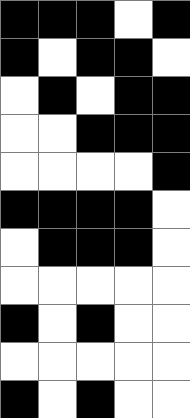[["black", "black", "black", "white", "black"], ["black", "white", "black", "black", "white"], ["white", "black", "white", "black", "black"], ["white", "white", "black", "black", "black"], ["white", "white", "white", "white", "black"], ["black", "black", "black", "black", "white"], ["white", "black", "black", "black", "white"], ["white", "white", "white", "white", "white"], ["black", "white", "black", "white", "white"], ["white", "white", "white", "white", "white"], ["black", "white", "black", "white", "white"]]